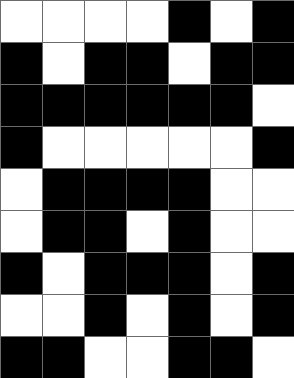[["white", "white", "white", "white", "black", "white", "black"], ["black", "white", "black", "black", "white", "black", "black"], ["black", "black", "black", "black", "black", "black", "white"], ["black", "white", "white", "white", "white", "white", "black"], ["white", "black", "black", "black", "black", "white", "white"], ["white", "black", "black", "white", "black", "white", "white"], ["black", "white", "black", "black", "black", "white", "black"], ["white", "white", "black", "white", "black", "white", "black"], ["black", "black", "white", "white", "black", "black", "white"]]